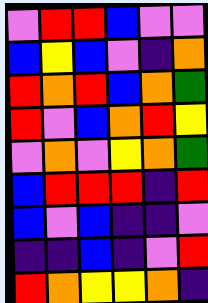[["violet", "red", "red", "blue", "violet", "violet"], ["blue", "yellow", "blue", "violet", "indigo", "orange"], ["red", "orange", "red", "blue", "orange", "green"], ["red", "violet", "blue", "orange", "red", "yellow"], ["violet", "orange", "violet", "yellow", "orange", "green"], ["blue", "red", "red", "red", "indigo", "red"], ["blue", "violet", "blue", "indigo", "indigo", "violet"], ["indigo", "indigo", "blue", "indigo", "violet", "red"], ["red", "orange", "yellow", "yellow", "orange", "indigo"]]